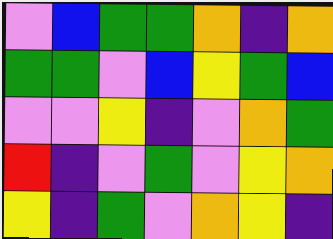[["violet", "blue", "green", "green", "orange", "indigo", "orange"], ["green", "green", "violet", "blue", "yellow", "green", "blue"], ["violet", "violet", "yellow", "indigo", "violet", "orange", "green"], ["red", "indigo", "violet", "green", "violet", "yellow", "orange"], ["yellow", "indigo", "green", "violet", "orange", "yellow", "indigo"]]